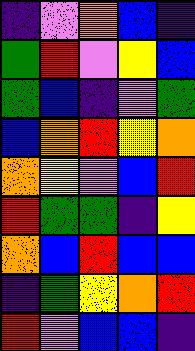[["indigo", "violet", "orange", "blue", "indigo"], ["green", "red", "violet", "yellow", "blue"], ["green", "blue", "indigo", "violet", "green"], ["blue", "orange", "red", "yellow", "orange"], ["orange", "yellow", "violet", "blue", "red"], ["red", "green", "green", "indigo", "yellow"], ["orange", "blue", "red", "blue", "blue"], ["indigo", "green", "yellow", "orange", "red"], ["red", "violet", "blue", "blue", "indigo"]]